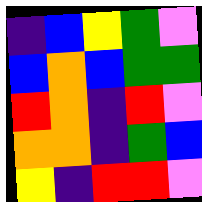[["indigo", "blue", "yellow", "green", "violet"], ["blue", "orange", "blue", "green", "green"], ["red", "orange", "indigo", "red", "violet"], ["orange", "orange", "indigo", "green", "blue"], ["yellow", "indigo", "red", "red", "violet"]]